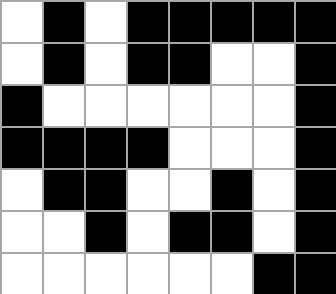[["white", "black", "white", "black", "black", "black", "black", "black"], ["white", "black", "white", "black", "black", "white", "white", "black"], ["black", "white", "white", "white", "white", "white", "white", "black"], ["black", "black", "black", "black", "white", "white", "white", "black"], ["white", "black", "black", "white", "white", "black", "white", "black"], ["white", "white", "black", "white", "black", "black", "white", "black"], ["white", "white", "white", "white", "white", "white", "black", "black"]]